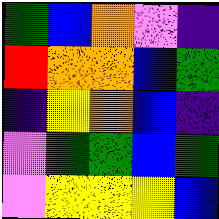[["green", "blue", "orange", "violet", "indigo"], ["red", "orange", "orange", "blue", "green"], ["indigo", "yellow", "orange", "blue", "indigo"], ["violet", "green", "green", "blue", "green"], ["violet", "yellow", "yellow", "yellow", "blue"]]